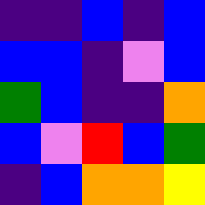[["indigo", "indigo", "blue", "indigo", "blue"], ["blue", "blue", "indigo", "violet", "blue"], ["green", "blue", "indigo", "indigo", "orange"], ["blue", "violet", "red", "blue", "green"], ["indigo", "blue", "orange", "orange", "yellow"]]